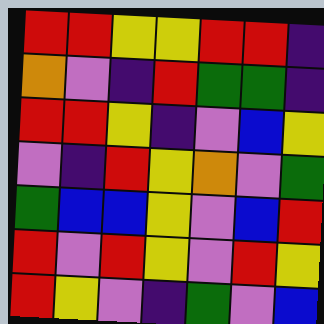[["red", "red", "yellow", "yellow", "red", "red", "indigo"], ["orange", "violet", "indigo", "red", "green", "green", "indigo"], ["red", "red", "yellow", "indigo", "violet", "blue", "yellow"], ["violet", "indigo", "red", "yellow", "orange", "violet", "green"], ["green", "blue", "blue", "yellow", "violet", "blue", "red"], ["red", "violet", "red", "yellow", "violet", "red", "yellow"], ["red", "yellow", "violet", "indigo", "green", "violet", "blue"]]